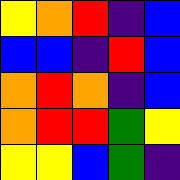[["yellow", "orange", "red", "indigo", "blue"], ["blue", "blue", "indigo", "red", "blue"], ["orange", "red", "orange", "indigo", "blue"], ["orange", "red", "red", "green", "yellow"], ["yellow", "yellow", "blue", "green", "indigo"]]